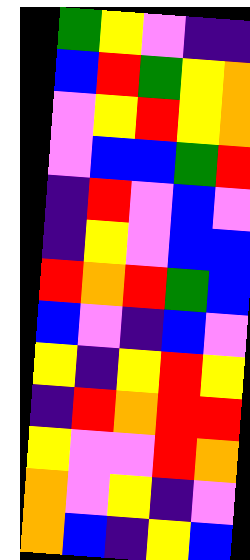[["green", "yellow", "violet", "indigo", "indigo"], ["blue", "red", "green", "yellow", "orange"], ["violet", "yellow", "red", "yellow", "orange"], ["violet", "blue", "blue", "green", "red"], ["indigo", "red", "violet", "blue", "violet"], ["indigo", "yellow", "violet", "blue", "blue"], ["red", "orange", "red", "green", "blue"], ["blue", "violet", "indigo", "blue", "violet"], ["yellow", "indigo", "yellow", "red", "yellow"], ["indigo", "red", "orange", "red", "red"], ["yellow", "violet", "violet", "red", "orange"], ["orange", "violet", "yellow", "indigo", "violet"], ["orange", "blue", "indigo", "yellow", "blue"]]